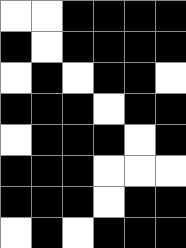[["white", "white", "black", "black", "black", "black"], ["black", "white", "black", "black", "black", "black"], ["white", "black", "white", "black", "black", "white"], ["black", "black", "black", "white", "black", "black"], ["white", "black", "black", "black", "white", "black"], ["black", "black", "black", "white", "white", "white"], ["black", "black", "black", "white", "black", "black"], ["white", "black", "white", "black", "black", "black"]]